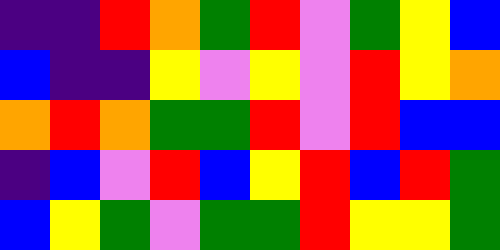[["indigo", "indigo", "red", "orange", "green", "red", "violet", "green", "yellow", "blue"], ["blue", "indigo", "indigo", "yellow", "violet", "yellow", "violet", "red", "yellow", "orange"], ["orange", "red", "orange", "green", "green", "red", "violet", "red", "blue", "blue"], ["indigo", "blue", "violet", "red", "blue", "yellow", "red", "blue", "red", "green"], ["blue", "yellow", "green", "violet", "green", "green", "red", "yellow", "yellow", "green"]]